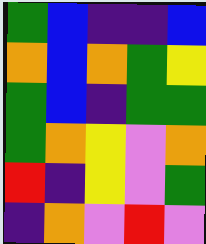[["green", "blue", "indigo", "indigo", "blue"], ["orange", "blue", "orange", "green", "yellow"], ["green", "blue", "indigo", "green", "green"], ["green", "orange", "yellow", "violet", "orange"], ["red", "indigo", "yellow", "violet", "green"], ["indigo", "orange", "violet", "red", "violet"]]